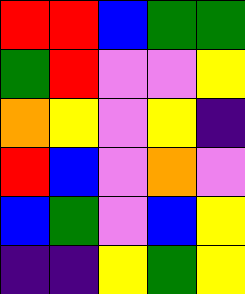[["red", "red", "blue", "green", "green"], ["green", "red", "violet", "violet", "yellow"], ["orange", "yellow", "violet", "yellow", "indigo"], ["red", "blue", "violet", "orange", "violet"], ["blue", "green", "violet", "blue", "yellow"], ["indigo", "indigo", "yellow", "green", "yellow"]]